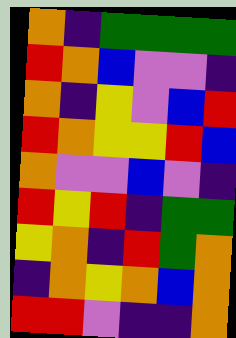[["orange", "indigo", "green", "green", "green", "green"], ["red", "orange", "blue", "violet", "violet", "indigo"], ["orange", "indigo", "yellow", "violet", "blue", "red"], ["red", "orange", "yellow", "yellow", "red", "blue"], ["orange", "violet", "violet", "blue", "violet", "indigo"], ["red", "yellow", "red", "indigo", "green", "green"], ["yellow", "orange", "indigo", "red", "green", "orange"], ["indigo", "orange", "yellow", "orange", "blue", "orange"], ["red", "red", "violet", "indigo", "indigo", "orange"]]